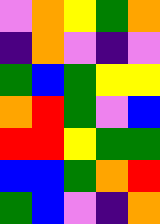[["violet", "orange", "yellow", "green", "orange"], ["indigo", "orange", "violet", "indigo", "violet"], ["green", "blue", "green", "yellow", "yellow"], ["orange", "red", "green", "violet", "blue"], ["red", "red", "yellow", "green", "green"], ["blue", "blue", "green", "orange", "red"], ["green", "blue", "violet", "indigo", "orange"]]